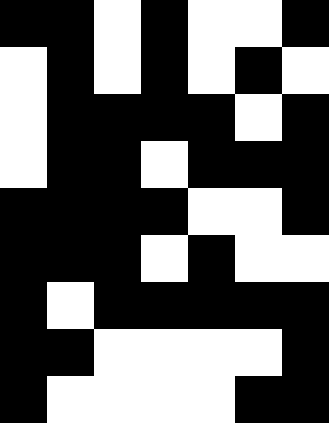[["black", "black", "white", "black", "white", "white", "black"], ["white", "black", "white", "black", "white", "black", "white"], ["white", "black", "black", "black", "black", "white", "black"], ["white", "black", "black", "white", "black", "black", "black"], ["black", "black", "black", "black", "white", "white", "black"], ["black", "black", "black", "white", "black", "white", "white"], ["black", "white", "black", "black", "black", "black", "black"], ["black", "black", "white", "white", "white", "white", "black"], ["black", "white", "white", "white", "white", "black", "black"]]